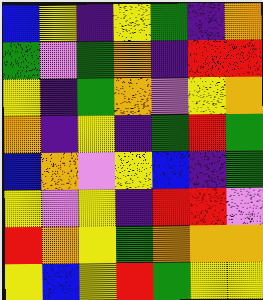[["blue", "yellow", "indigo", "yellow", "green", "indigo", "orange"], ["green", "violet", "green", "orange", "indigo", "red", "red"], ["yellow", "indigo", "green", "orange", "violet", "yellow", "orange"], ["orange", "indigo", "yellow", "indigo", "green", "red", "green"], ["blue", "orange", "violet", "yellow", "blue", "indigo", "green"], ["yellow", "violet", "yellow", "indigo", "red", "red", "violet"], ["red", "orange", "yellow", "green", "orange", "orange", "orange"], ["yellow", "blue", "yellow", "red", "green", "yellow", "yellow"]]